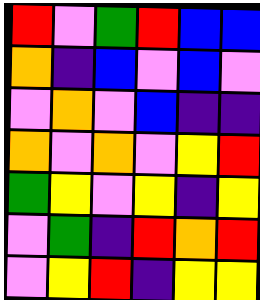[["red", "violet", "green", "red", "blue", "blue"], ["orange", "indigo", "blue", "violet", "blue", "violet"], ["violet", "orange", "violet", "blue", "indigo", "indigo"], ["orange", "violet", "orange", "violet", "yellow", "red"], ["green", "yellow", "violet", "yellow", "indigo", "yellow"], ["violet", "green", "indigo", "red", "orange", "red"], ["violet", "yellow", "red", "indigo", "yellow", "yellow"]]